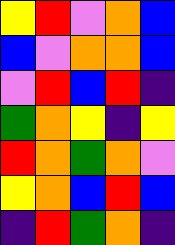[["yellow", "red", "violet", "orange", "blue"], ["blue", "violet", "orange", "orange", "blue"], ["violet", "red", "blue", "red", "indigo"], ["green", "orange", "yellow", "indigo", "yellow"], ["red", "orange", "green", "orange", "violet"], ["yellow", "orange", "blue", "red", "blue"], ["indigo", "red", "green", "orange", "indigo"]]